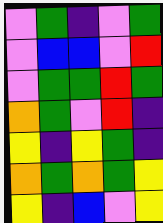[["violet", "green", "indigo", "violet", "green"], ["violet", "blue", "blue", "violet", "red"], ["violet", "green", "green", "red", "green"], ["orange", "green", "violet", "red", "indigo"], ["yellow", "indigo", "yellow", "green", "indigo"], ["orange", "green", "orange", "green", "yellow"], ["yellow", "indigo", "blue", "violet", "yellow"]]